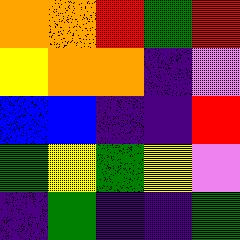[["orange", "orange", "red", "green", "red"], ["yellow", "orange", "orange", "indigo", "violet"], ["blue", "blue", "indigo", "indigo", "red"], ["green", "yellow", "green", "yellow", "violet"], ["indigo", "green", "indigo", "indigo", "green"]]